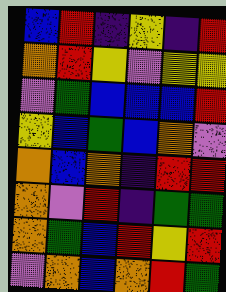[["blue", "red", "indigo", "yellow", "indigo", "red"], ["orange", "red", "yellow", "violet", "yellow", "yellow"], ["violet", "green", "blue", "blue", "blue", "red"], ["yellow", "blue", "green", "blue", "orange", "violet"], ["orange", "blue", "orange", "indigo", "red", "red"], ["orange", "violet", "red", "indigo", "green", "green"], ["orange", "green", "blue", "red", "yellow", "red"], ["violet", "orange", "blue", "orange", "red", "green"]]